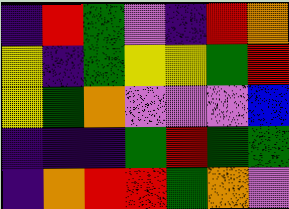[["indigo", "red", "green", "violet", "indigo", "red", "orange"], ["yellow", "indigo", "green", "yellow", "yellow", "green", "red"], ["yellow", "green", "orange", "violet", "violet", "violet", "blue"], ["indigo", "indigo", "indigo", "green", "red", "green", "green"], ["indigo", "orange", "red", "red", "green", "orange", "violet"]]